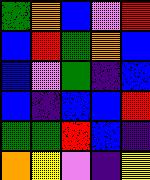[["green", "orange", "blue", "violet", "red"], ["blue", "red", "green", "orange", "blue"], ["blue", "violet", "green", "indigo", "blue"], ["blue", "indigo", "blue", "blue", "red"], ["green", "green", "red", "blue", "indigo"], ["orange", "yellow", "violet", "indigo", "yellow"]]